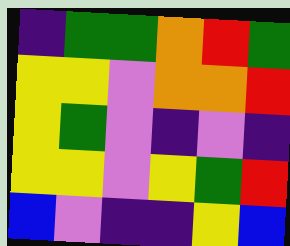[["indigo", "green", "green", "orange", "red", "green"], ["yellow", "yellow", "violet", "orange", "orange", "red"], ["yellow", "green", "violet", "indigo", "violet", "indigo"], ["yellow", "yellow", "violet", "yellow", "green", "red"], ["blue", "violet", "indigo", "indigo", "yellow", "blue"]]